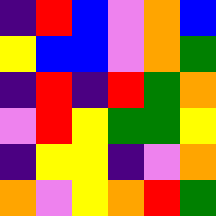[["indigo", "red", "blue", "violet", "orange", "blue"], ["yellow", "blue", "blue", "violet", "orange", "green"], ["indigo", "red", "indigo", "red", "green", "orange"], ["violet", "red", "yellow", "green", "green", "yellow"], ["indigo", "yellow", "yellow", "indigo", "violet", "orange"], ["orange", "violet", "yellow", "orange", "red", "green"]]